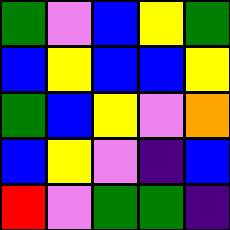[["green", "violet", "blue", "yellow", "green"], ["blue", "yellow", "blue", "blue", "yellow"], ["green", "blue", "yellow", "violet", "orange"], ["blue", "yellow", "violet", "indigo", "blue"], ["red", "violet", "green", "green", "indigo"]]